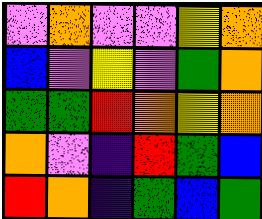[["violet", "orange", "violet", "violet", "yellow", "orange"], ["blue", "violet", "yellow", "violet", "green", "orange"], ["green", "green", "red", "orange", "yellow", "orange"], ["orange", "violet", "indigo", "red", "green", "blue"], ["red", "orange", "indigo", "green", "blue", "green"]]